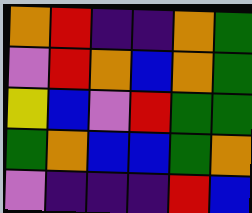[["orange", "red", "indigo", "indigo", "orange", "green"], ["violet", "red", "orange", "blue", "orange", "green"], ["yellow", "blue", "violet", "red", "green", "green"], ["green", "orange", "blue", "blue", "green", "orange"], ["violet", "indigo", "indigo", "indigo", "red", "blue"]]